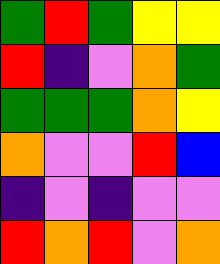[["green", "red", "green", "yellow", "yellow"], ["red", "indigo", "violet", "orange", "green"], ["green", "green", "green", "orange", "yellow"], ["orange", "violet", "violet", "red", "blue"], ["indigo", "violet", "indigo", "violet", "violet"], ["red", "orange", "red", "violet", "orange"]]